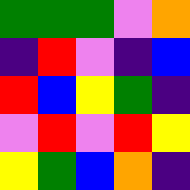[["green", "green", "green", "violet", "orange"], ["indigo", "red", "violet", "indigo", "blue"], ["red", "blue", "yellow", "green", "indigo"], ["violet", "red", "violet", "red", "yellow"], ["yellow", "green", "blue", "orange", "indigo"]]